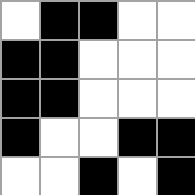[["white", "black", "black", "white", "white"], ["black", "black", "white", "white", "white"], ["black", "black", "white", "white", "white"], ["black", "white", "white", "black", "black"], ["white", "white", "black", "white", "black"]]